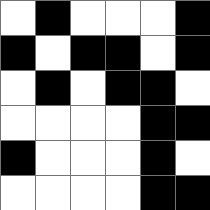[["white", "black", "white", "white", "white", "black"], ["black", "white", "black", "black", "white", "black"], ["white", "black", "white", "black", "black", "white"], ["white", "white", "white", "white", "black", "black"], ["black", "white", "white", "white", "black", "white"], ["white", "white", "white", "white", "black", "black"]]